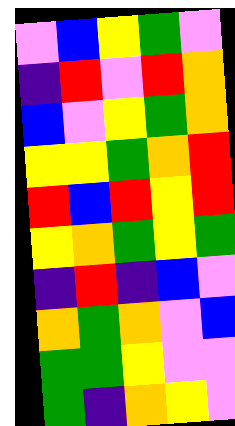[["violet", "blue", "yellow", "green", "violet"], ["indigo", "red", "violet", "red", "orange"], ["blue", "violet", "yellow", "green", "orange"], ["yellow", "yellow", "green", "orange", "red"], ["red", "blue", "red", "yellow", "red"], ["yellow", "orange", "green", "yellow", "green"], ["indigo", "red", "indigo", "blue", "violet"], ["orange", "green", "orange", "violet", "blue"], ["green", "green", "yellow", "violet", "violet"], ["green", "indigo", "orange", "yellow", "violet"]]